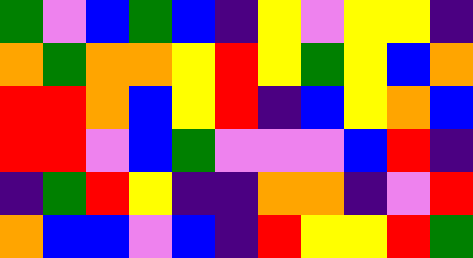[["green", "violet", "blue", "green", "blue", "indigo", "yellow", "violet", "yellow", "yellow", "indigo"], ["orange", "green", "orange", "orange", "yellow", "red", "yellow", "green", "yellow", "blue", "orange"], ["red", "red", "orange", "blue", "yellow", "red", "indigo", "blue", "yellow", "orange", "blue"], ["red", "red", "violet", "blue", "green", "violet", "violet", "violet", "blue", "red", "indigo"], ["indigo", "green", "red", "yellow", "indigo", "indigo", "orange", "orange", "indigo", "violet", "red"], ["orange", "blue", "blue", "violet", "blue", "indigo", "red", "yellow", "yellow", "red", "green"]]